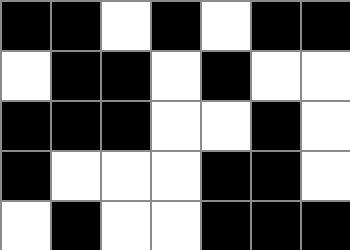[["black", "black", "white", "black", "white", "black", "black"], ["white", "black", "black", "white", "black", "white", "white"], ["black", "black", "black", "white", "white", "black", "white"], ["black", "white", "white", "white", "black", "black", "white"], ["white", "black", "white", "white", "black", "black", "black"]]